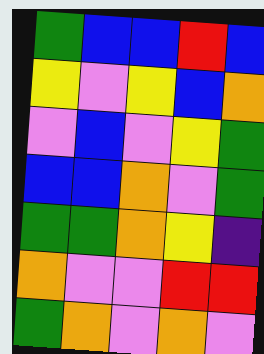[["green", "blue", "blue", "red", "blue"], ["yellow", "violet", "yellow", "blue", "orange"], ["violet", "blue", "violet", "yellow", "green"], ["blue", "blue", "orange", "violet", "green"], ["green", "green", "orange", "yellow", "indigo"], ["orange", "violet", "violet", "red", "red"], ["green", "orange", "violet", "orange", "violet"]]